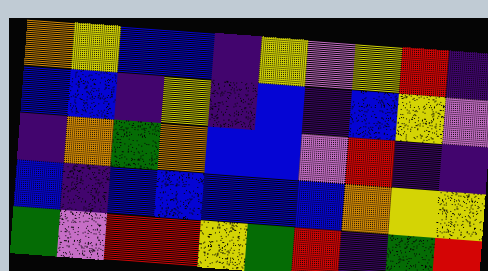[["orange", "yellow", "blue", "blue", "indigo", "yellow", "violet", "yellow", "red", "indigo"], ["blue", "blue", "indigo", "yellow", "indigo", "blue", "indigo", "blue", "yellow", "violet"], ["indigo", "orange", "green", "orange", "blue", "blue", "violet", "red", "indigo", "indigo"], ["blue", "indigo", "blue", "blue", "blue", "blue", "blue", "orange", "yellow", "yellow"], ["green", "violet", "red", "red", "yellow", "green", "red", "indigo", "green", "red"]]